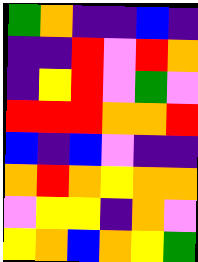[["green", "orange", "indigo", "indigo", "blue", "indigo"], ["indigo", "indigo", "red", "violet", "red", "orange"], ["indigo", "yellow", "red", "violet", "green", "violet"], ["red", "red", "red", "orange", "orange", "red"], ["blue", "indigo", "blue", "violet", "indigo", "indigo"], ["orange", "red", "orange", "yellow", "orange", "orange"], ["violet", "yellow", "yellow", "indigo", "orange", "violet"], ["yellow", "orange", "blue", "orange", "yellow", "green"]]